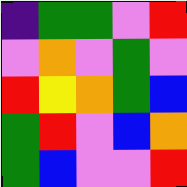[["indigo", "green", "green", "violet", "red"], ["violet", "orange", "violet", "green", "violet"], ["red", "yellow", "orange", "green", "blue"], ["green", "red", "violet", "blue", "orange"], ["green", "blue", "violet", "violet", "red"]]